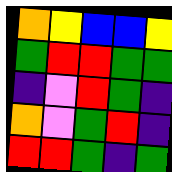[["orange", "yellow", "blue", "blue", "yellow"], ["green", "red", "red", "green", "green"], ["indigo", "violet", "red", "green", "indigo"], ["orange", "violet", "green", "red", "indigo"], ["red", "red", "green", "indigo", "green"]]